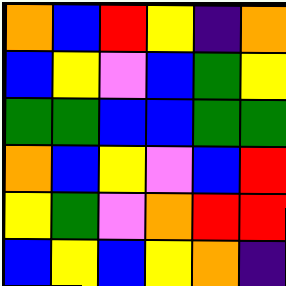[["orange", "blue", "red", "yellow", "indigo", "orange"], ["blue", "yellow", "violet", "blue", "green", "yellow"], ["green", "green", "blue", "blue", "green", "green"], ["orange", "blue", "yellow", "violet", "blue", "red"], ["yellow", "green", "violet", "orange", "red", "red"], ["blue", "yellow", "blue", "yellow", "orange", "indigo"]]